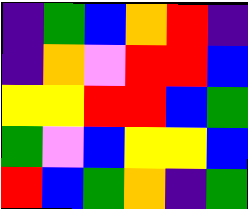[["indigo", "green", "blue", "orange", "red", "indigo"], ["indigo", "orange", "violet", "red", "red", "blue"], ["yellow", "yellow", "red", "red", "blue", "green"], ["green", "violet", "blue", "yellow", "yellow", "blue"], ["red", "blue", "green", "orange", "indigo", "green"]]